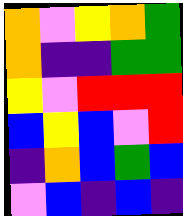[["orange", "violet", "yellow", "orange", "green"], ["orange", "indigo", "indigo", "green", "green"], ["yellow", "violet", "red", "red", "red"], ["blue", "yellow", "blue", "violet", "red"], ["indigo", "orange", "blue", "green", "blue"], ["violet", "blue", "indigo", "blue", "indigo"]]